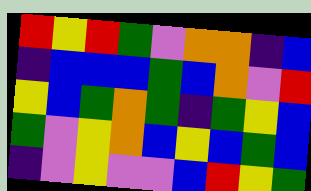[["red", "yellow", "red", "green", "violet", "orange", "orange", "indigo", "blue"], ["indigo", "blue", "blue", "blue", "green", "blue", "orange", "violet", "red"], ["yellow", "blue", "green", "orange", "green", "indigo", "green", "yellow", "blue"], ["green", "violet", "yellow", "orange", "blue", "yellow", "blue", "green", "blue"], ["indigo", "violet", "yellow", "violet", "violet", "blue", "red", "yellow", "green"]]